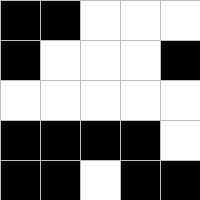[["black", "black", "white", "white", "white"], ["black", "white", "white", "white", "black"], ["white", "white", "white", "white", "white"], ["black", "black", "black", "black", "white"], ["black", "black", "white", "black", "black"]]